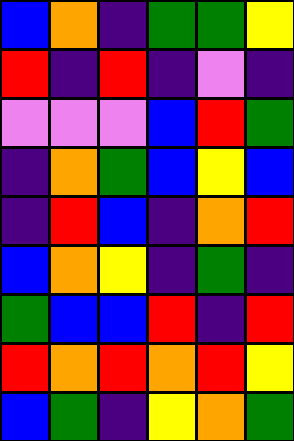[["blue", "orange", "indigo", "green", "green", "yellow"], ["red", "indigo", "red", "indigo", "violet", "indigo"], ["violet", "violet", "violet", "blue", "red", "green"], ["indigo", "orange", "green", "blue", "yellow", "blue"], ["indigo", "red", "blue", "indigo", "orange", "red"], ["blue", "orange", "yellow", "indigo", "green", "indigo"], ["green", "blue", "blue", "red", "indigo", "red"], ["red", "orange", "red", "orange", "red", "yellow"], ["blue", "green", "indigo", "yellow", "orange", "green"]]